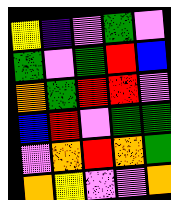[["yellow", "indigo", "violet", "green", "violet"], ["green", "violet", "green", "red", "blue"], ["orange", "green", "red", "red", "violet"], ["blue", "red", "violet", "green", "green"], ["violet", "orange", "red", "orange", "green"], ["orange", "yellow", "violet", "violet", "orange"]]